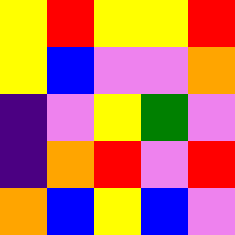[["yellow", "red", "yellow", "yellow", "red"], ["yellow", "blue", "violet", "violet", "orange"], ["indigo", "violet", "yellow", "green", "violet"], ["indigo", "orange", "red", "violet", "red"], ["orange", "blue", "yellow", "blue", "violet"]]